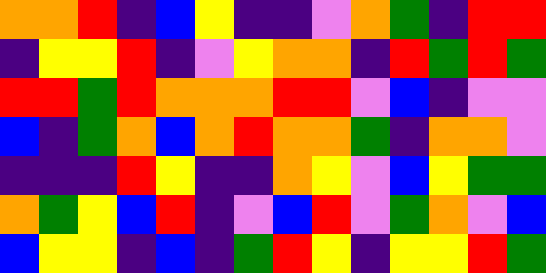[["orange", "orange", "red", "indigo", "blue", "yellow", "indigo", "indigo", "violet", "orange", "green", "indigo", "red", "red"], ["indigo", "yellow", "yellow", "red", "indigo", "violet", "yellow", "orange", "orange", "indigo", "red", "green", "red", "green"], ["red", "red", "green", "red", "orange", "orange", "orange", "red", "red", "violet", "blue", "indigo", "violet", "violet"], ["blue", "indigo", "green", "orange", "blue", "orange", "red", "orange", "orange", "green", "indigo", "orange", "orange", "violet"], ["indigo", "indigo", "indigo", "red", "yellow", "indigo", "indigo", "orange", "yellow", "violet", "blue", "yellow", "green", "green"], ["orange", "green", "yellow", "blue", "red", "indigo", "violet", "blue", "red", "violet", "green", "orange", "violet", "blue"], ["blue", "yellow", "yellow", "indigo", "blue", "indigo", "green", "red", "yellow", "indigo", "yellow", "yellow", "red", "green"]]